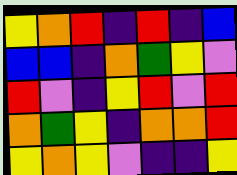[["yellow", "orange", "red", "indigo", "red", "indigo", "blue"], ["blue", "blue", "indigo", "orange", "green", "yellow", "violet"], ["red", "violet", "indigo", "yellow", "red", "violet", "red"], ["orange", "green", "yellow", "indigo", "orange", "orange", "red"], ["yellow", "orange", "yellow", "violet", "indigo", "indigo", "yellow"]]